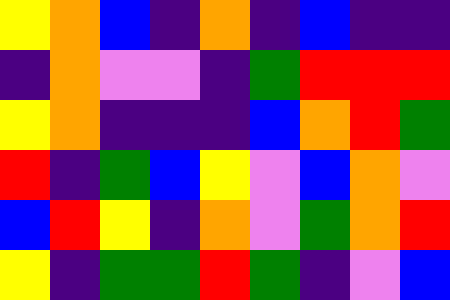[["yellow", "orange", "blue", "indigo", "orange", "indigo", "blue", "indigo", "indigo"], ["indigo", "orange", "violet", "violet", "indigo", "green", "red", "red", "red"], ["yellow", "orange", "indigo", "indigo", "indigo", "blue", "orange", "red", "green"], ["red", "indigo", "green", "blue", "yellow", "violet", "blue", "orange", "violet"], ["blue", "red", "yellow", "indigo", "orange", "violet", "green", "orange", "red"], ["yellow", "indigo", "green", "green", "red", "green", "indigo", "violet", "blue"]]